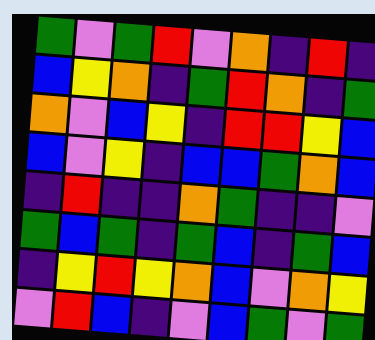[["green", "violet", "green", "red", "violet", "orange", "indigo", "red", "indigo"], ["blue", "yellow", "orange", "indigo", "green", "red", "orange", "indigo", "green"], ["orange", "violet", "blue", "yellow", "indigo", "red", "red", "yellow", "blue"], ["blue", "violet", "yellow", "indigo", "blue", "blue", "green", "orange", "blue"], ["indigo", "red", "indigo", "indigo", "orange", "green", "indigo", "indigo", "violet"], ["green", "blue", "green", "indigo", "green", "blue", "indigo", "green", "blue"], ["indigo", "yellow", "red", "yellow", "orange", "blue", "violet", "orange", "yellow"], ["violet", "red", "blue", "indigo", "violet", "blue", "green", "violet", "green"]]